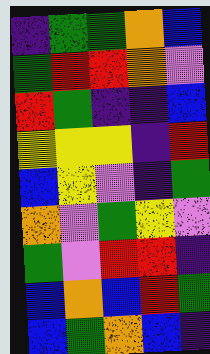[["indigo", "green", "green", "orange", "blue"], ["green", "red", "red", "orange", "violet"], ["red", "green", "indigo", "indigo", "blue"], ["yellow", "yellow", "yellow", "indigo", "red"], ["blue", "yellow", "violet", "indigo", "green"], ["orange", "violet", "green", "yellow", "violet"], ["green", "violet", "red", "red", "indigo"], ["blue", "orange", "blue", "red", "green"], ["blue", "green", "orange", "blue", "indigo"]]